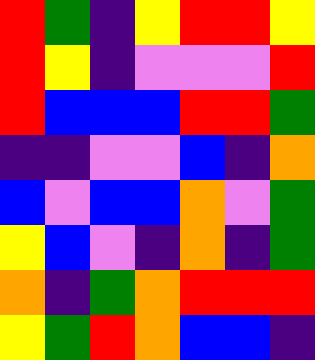[["red", "green", "indigo", "yellow", "red", "red", "yellow"], ["red", "yellow", "indigo", "violet", "violet", "violet", "red"], ["red", "blue", "blue", "blue", "red", "red", "green"], ["indigo", "indigo", "violet", "violet", "blue", "indigo", "orange"], ["blue", "violet", "blue", "blue", "orange", "violet", "green"], ["yellow", "blue", "violet", "indigo", "orange", "indigo", "green"], ["orange", "indigo", "green", "orange", "red", "red", "red"], ["yellow", "green", "red", "orange", "blue", "blue", "indigo"]]